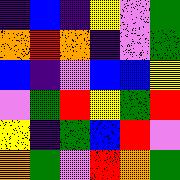[["indigo", "blue", "indigo", "yellow", "violet", "green"], ["orange", "red", "orange", "indigo", "violet", "green"], ["blue", "indigo", "violet", "blue", "blue", "yellow"], ["violet", "green", "red", "yellow", "green", "red"], ["yellow", "indigo", "green", "blue", "red", "violet"], ["orange", "green", "violet", "red", "orange", "green"]]